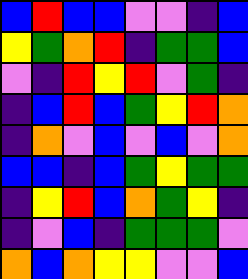[["blue", "red", "blue", "blue", "violet", "violet", "indigo", "blue"], ["yellow", "green", "orange", "red", "indigo", "green", "green", "blue"], ["violet", "indigo", "red", "yellow", "red", "violet", "green", "indigo"], ["indigo", "blue", "red", "blue", "green", "yellow", "red", "orange"], ["indigo", "orange", "violet", "blue", "violet", "blue", "violet", "orange"], ["blue", "blue", "indigo", "blue", "green", "yellow", "green", "green"], ["indigo", "yellow", "red", "blue", "orange", "green", "yellow", "indigo"], ["indigo", "violet", "blue", "indigo", "green", "green", "green", "violet"], ["orange", "blue", "orange", "yellow", "yellow", "violet", "violet", "blue"]]